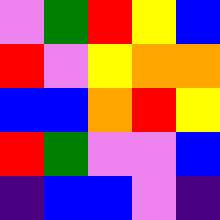[["violet", "green", "red", "yellow", "blue"], ["red", "violet", "yellow", "orange", "orange"], ["blue", "blue", "orange", "red", "yellow"], ["red", "green", "violet", "violet", "blue"], ["indigo", "blue", "blue", "violet", "indigo"]]